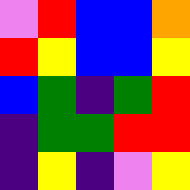[["violet", "red", "blue", "blue", "orange"], ["red", "yellow", "blue", "blue", "yellow"], ["blue", "green", "indigo", "green", "red"], ["indigo", "green", "green", "red", "red"], ["indigo", "yellow", "indigo", "violet", "yellow"]]